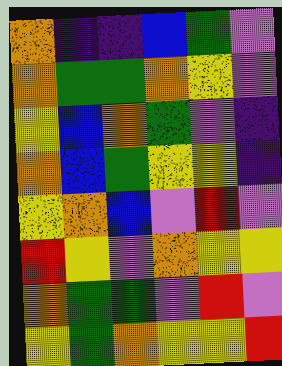[["orange", "indigo", "indigo", "blue", "green", "violet"], ["orange", "green", "green", "orange", "yellow", "violet"], ["yellow", "blue", "orange", "green", "violet", "indigo"], ["orange", "blue", "green", "yellow", "yellow", "indigo"], ["yellow", "orange", "blue", "violet", "red", "violet"], ["red", "yellow", "violet", "orange", "yellow", "yellow"], ["orange", "green", "green", "violet", "red", "violet"], ["yellow", "green", "orange", "yellow", "yellow", "red"]]